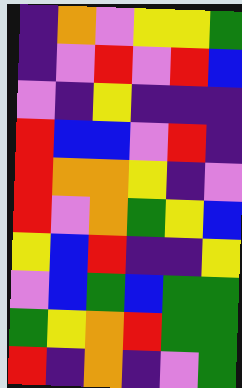[["indigo", "orange", "violet", "yellow", "yellow", "green"], ["indigo", "violet", "red", "violet", "red", "blue"], ["violet", "indigo", "yellow", "indigo", "indigo", "indigo"], ["red", "blue", "blue", "violet", "red", "indigo"], ["red", "orange", "orange", "yellow", "indigo", "violet"], ["red", "violet", "orange", "green", "yellow", "blue"], ["yellow", "blue", "red", "indigo", "indigo", "yellow"], ["violet", "blue", "green", "blue", "green", "green"], ["green", "yellow", "orange", "red", "green", "green"], ["red", "indigo", "orange", "indigo", "violet", "green"]]